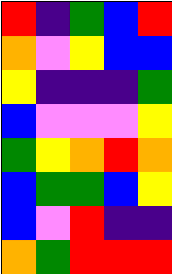[["red", "indigo", "green", "blue", "red"], ["orange", "violet", "yellow", "blue", "blue"], ["yellow", "indigo", "indigo", "indigo", "green"], ["blue", "violet", "violet", "violet", "yellow"], ["green", "yellow", "orange", "red", "orange"], ["blue", "green", "green", "blue", "yellow"], ["blue", "violet", "red", "indigo", "indigo"], ["orange", "green", "red", "red", "red"]]